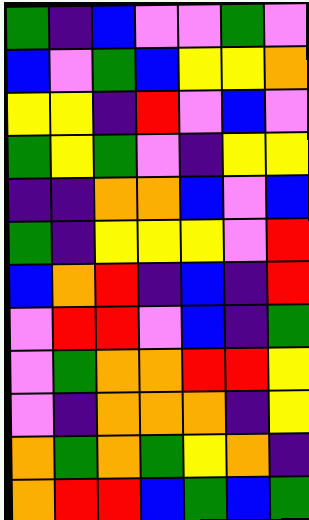[["green", "indigo", "blue", "violet", "violet", "green", "violet"], ["blue", "violet", "green", "blue", "yellow", "yellow", "orange"], ["yellow", "yellow", "indigo", "red", "violet", "blue", "violet"], ["green", "yellow", "green", "violet", "indigo", "yellow", "yellow"], ["indigo", "indigo", "orange", "orange", "blue", "violet", "blue"], ["green", "indigo", "yellow", "yellow", "yellow", "violet", "red"], ["blue", "orange", "red", "indigo", "blue", "indigo", "red"], ["violet", "red", "red", "violet", "blue", "indigo", "green"], ["violet", "green", "orange", "orange", "red", "red", "yellow"], ["violet", "indigo", "orange", "orange", "orange", "indigo", "yellow"], ["orange", "green", "orange", "green", "yellow", "orange", "indigo"], ["orange", "red", "red", "blue", "green", "blue", "green"]]